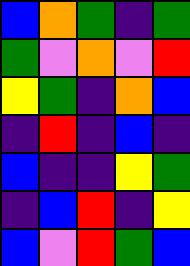[["blue", "orange", "green", "indigo", "green"], ["green", "violet", "orange", "violet", "red"], ["yellow", "green", "indigo", "orange", "blue"], ["indigo", "red", "indigo", "blue", "indigo"], ["blue", "indigo", "indigo", "yellow", "green"], ["indigo", "blue", "red", "indigo", "yellow"], ["blue", "violet", "red", "green", "blue"]]